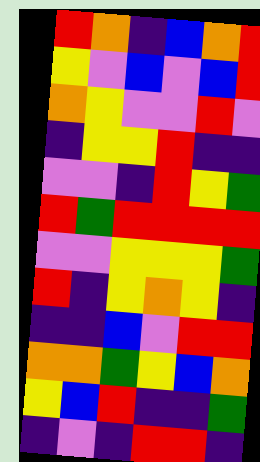[["red", "orange", "indigo", "blue", "orange", "red"], ["yellow", "violet", "blue", "violet", "blue", "red"], ["orange", "yellow", "violet", "violet", "red", "violet"], ["indigo", "yellow", "yellow", "red", "indigo", "indigo"], ["violet", "violet", "indigo", "red", "yellow", "green"], ["red", "green", "red", "red", "red", "red"], ["violet", "violet", "yellow", "yellow", "yellow", "green"], ["red", "indigo", "yellow", "orange", "yellow", "indigo"], ["indigo", "indigo", "blue", "violet", "red", "red"], ["orange", "orange", "green", "yellow", "blue", "orange"], ["yellow", "blue", "red", "indigo", "indigo", "green"], ["indigo", "violet", "indigo", "red", "red", "indigo"]]